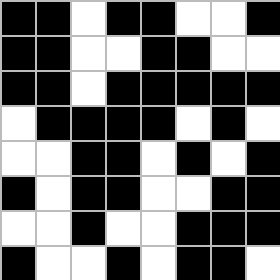[["black", "black", "white", "black", "black", "white", "white", "black"], ["black", "black", "white", "white", "black", "black", "white", "white"], ["black", "black", "white", "black", "black", "black", "black", "black"], ["white", "black", "black", "black", "black", "white", "black", "white"], ["white", "white", "black", "black", "white", "black", "white", "black"], ["black", "white", "black", "black", "white", "white", "black", "black"], ["white", "white", "black", "white", "white", "black", "black", "black"], ["black", "white", "white", "black", "white", "black", "black", "white"]]